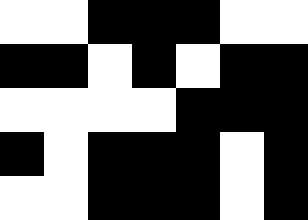[["white", "white", "black", "black", "black", "white", "white"], ["black", "black", "white", "black", "white", "black", "black"], ["white", "white", "white", "white", "black", "black", "black"], ["black", "white", "black", "black", "black", "white", "black"], ["white", "white", "black", "black", "black", "white", "black"]]